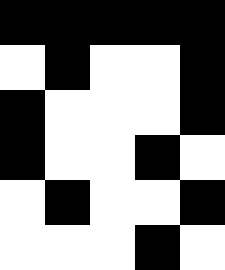[["black", "black", "black", "black", "black"], ["white", "black", "white", "white", "black"], ["black", "white", "white", "white", "black"], ["black", "white", "white", "black", "white"], ["white", "black", "white", "white", "black"], ["white", "white", "white", "black", "white"]]